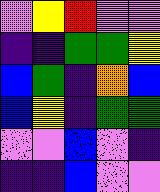[["violet", "yellow", "red", "violet", "violet"], ["indigo", "indigo", "green", "green", "yellow"], ["blue", "green", "indigo", "orange", "blue"], ["blue", "yellow", "indigo", "green", "green"], ["violet", "violet", "blue", "violet", "indigo"], ["indigo", "indigo", "blue", "violet", "violet"]]